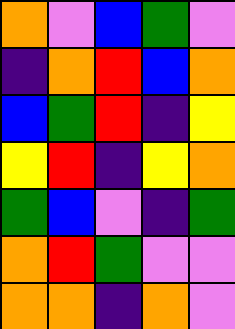[["orange", "violet", "blue", "green", "violet"], ["indigo", "orange", "red", "blue", "orange"], ["blue", "green", "red", "indigo", "yellow"], ["yellow", "red", "indigo", "yellow", "orange"], ["green", "blue", "violet", "indigo", "green"], ["orange", "red", "green", "violet", "violet"], ["orange", "orange", "indigo", "orange", "violet"]]